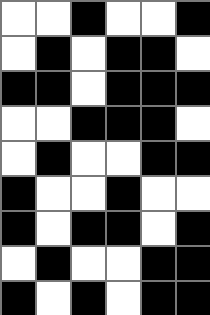[["white", "white", "black", "white", "white", "black"], ["white", "black", "white", "black", "black", "white"], ["black", "black", "white", "black", "black", "black"], ["white", "white", "black", "black", "black", "white"], ["white", "black", "white", "white", "black", "black"], ["black", "white", "white", "black", "white", "white"], ["black", "white", "black", "black", "white", "black"], ["white", "black", "white", "white", "black", "black"], ["black", "white", "black", "white", "black", "black"]]